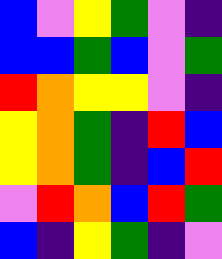[["blue", "violet", "yellow", "green", "violet", "indigo"], ["blue", "blue", "green", "blue", "violet", "green"], ["red", "orange", "yellow", "yellow", "violet", "indigo"], ["yellow", "orange", "green", "indigo", "red", "blue"], ["yellow", "orange", "green", "indigo", "blue", "red"], ["violet", "red", "orange", "blue", "red", "green"], ["blue", "indigo", "yellow", "green", "indigo", "violet"]]